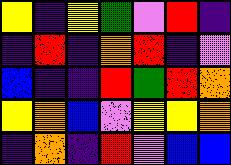[["yellow", "indigo", "yellow", "green", "violet", "red", "indigo"], ["indigo", "red", "indigo", "orange", "red", "indigo", "violet"], ["blue", "indigo", "indigo", "red", "green", "red", "orange"], ["yellow", "orange", "blue", "violet", "yellow", "yellow", "orange"], ["indigo", "orange", "indigo", "red", "violet", "blue", "blue"]]